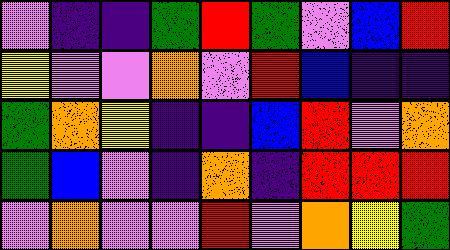[["violet", "indigo", "indigo", "green", "red", "green", "violet", "blue", "red"], ["yellow", "violet", "violet", "orange", "violet", "red", "blue", "indigo", "indigo"], ["green", "orange", "yellow", "indigo", "indigo", "blue", "red", "violet", "orange"], ["green", "blue", "violet", "indigo", "orange", "indigo", "red", "red", "red"], ["violet", "orange", "violet", "violet", "red", "violet", "orange", "yellow", "green"]]